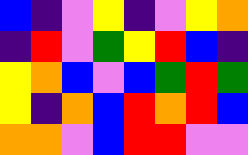[["blue", "indigo", "violet", "yellow", "indigo", "violet", "yellow", "orange"], ["indigo", "red", "violet", "green", "yellow", "red", "blue", "indigo"], ["yellow", "orange", "blue", "violet", "blue", "green", "red", "green"], ["yellow", "indigo", "orange", "blue", "red", "orange", "red", "blue"], ["orange", "orange", "violet", "blue", "red", "red", "violet", "violet"]]